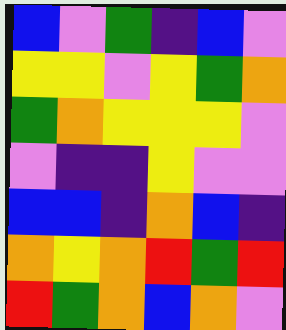[["blue", "violet", "green", "indigo", "blue", "violet"], ["yellow", "yellow", "violet", "yellow", "green", "orange"], ["green", "orange", "yellow", "yellow", "yellow", "violet"], ["violet", "indigo", "indigo", "yellow", "violet", "violet"], ["blue", "blue", "indigo", "orange", "blue", "indigo"], ["orange", "yellow", "orange", "red", "green", "red"], ["red", "green", "orange", "blue", "orange", "violet"]]